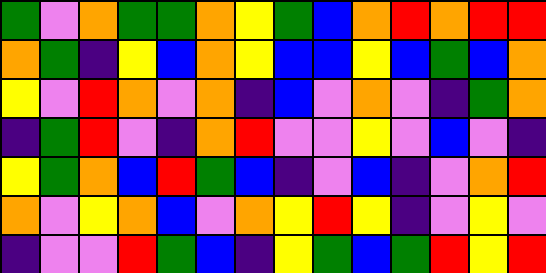[["green", "violet", "orange", "green", "green", "orange", "yellow", "green", "blue", "orange", "red", "orange", "red", "red"], ["orange", "green", "indigo", "yellow", "blue", "orange", "yellow", "blue", "blue", "yellow", "blue", "green", "blue", "orange"], ["yellow", "violet", "red", "orange", "violet", "orange", "indigo", "blue", "violet", "orange", "violet", "indigo", "green", "orange"], ["indigo", "green", "red", "violet", "indigo", "orange", "red", "violet", "violet", "yellow", "violet", "blue", "violet", "indigo"], ["yellow", "green", "orange", "blue", "red", "green", "blue", "indigo", "violet", "blue", "indigo", "violet", "orange", "red"], ["orange", "violet", "yellow", "orange", "blue", "violet", "orange", "yellow", "red", "yellow", "indigo", "violet", "yellow", "violet"], ["indigo", "violet", "violet", "red", "green", "blue", "indigo", "yellow", "green", "blue", "green", "red", "yellow", "red"]]